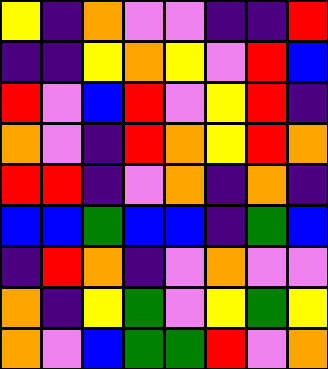[["yellow", "indigo", "orange", "violet", "violet", "indigo", "indigo", "red"], ["indigo", "indigo", "yellow", "orange", "yellow", "violet", "red", "blue"], ["red", "violet", "blue", "red", "violet", "yellow", "red", "indigo"], ["orange", "violet", "indigo", "red", "orange", "yellow", "red", "orange"], ["red", "red", "indigo", "violet", "orange", "indigo", "orange", "indigo"], ["blue", "blue", "green", "blue", "blue", "indigo", "green", "blue"], ["indigo", "red", "orange", "indigo", "violet", "orange", "violet", "violet"], ["orange", "indigo", "yellow", "green", "violet", "yellow", "green", "yellow"], ["orange", "violet", "blue", "green", "green", "red", "violet", "orange"]]